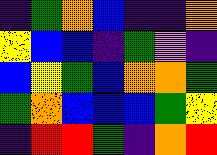[["indigo", "green", "orange", "blue", "indigo", "indigo", "orange"], ["yellow", "blue", "blue", "indigo", "green", "violet", "indigo"], ["blue", "yellow", "green", "blue", "orange", "orange", "green"], ["green", "orange", "blue", "blue", "blue", "green", "yellow"], ["indigo", "red", "red", "green", "indigo", "orange", "red"]]